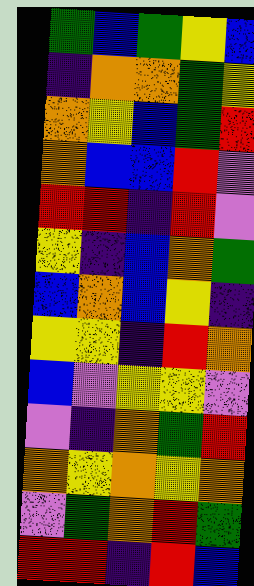[["green", "blue", "green", "yellow", "blue"], ["indigo", "orange", "orange", "green", "yellow"], ["orange", "yellow", "blue", "green", "red"], ["orange", "blue", "blue", "red", "violet"], ["red", "red", "indigo", "red", "violet"], ["yellow", "indigo", "blue", "orange", "green"], ["blue", "orange", "blue", "yellow", "indigo"], ["yellow", "yellow", "indigo", "red", "orange"], ["blue", "violet", "yellow", "yellow", "violet"], ["violet", "indigo", "orange", "green", "red"], ["orange", "yellow", "orange", "yellow", "orange"], ["violet", "green", "orange", "red", "green"], ["red", "red", "indigo", "red", "blue"]]